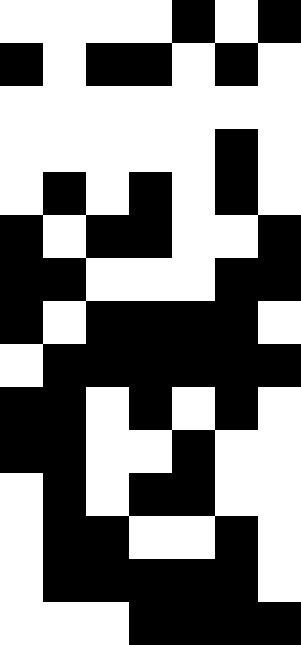[["white", "white", "white", "white", "black", "white", "black"], ["black", "white", "black", "black", "white", "black", "white"], ["white", "white", "white", "white", "white", "white", "white"], ["white", "white", "white", "white", "white", "black", "white"], ["white", "black", "white", "black", "white", "black", "white"], ["black", "white", "black", "black", "white", "white", "black"], ["black", "black", "white", "white", "white", "black", "black"], ["black", "white", "black", "black", "black", "black", "white"], ["white", "black", "black", "black", "black", "black", "black"], ["black", "black", "white", "black", "white", "black", "white"], ["black", "black", "white", "white", "black", "white", "white"], ["white", "black", "white", "black", "black", "white", "white"], ["white", "black", "black", "white", "white", "black", "white"], ["white", "black", "black", "black", "black", "black", "white"], ["white", "white", "white", "black", "black", "black", "black"]]